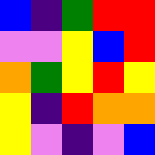[["blue", "indigo", "green", "red", "red"], ["violet", "violet", "yellow", "blue", "red"], ["orange", "green", "yellow", "red", "yellow"], ["yellow", "indigo", "red", "orange", "orange"], ["yellow", "violet", "indigo", "violet", "blue"]]